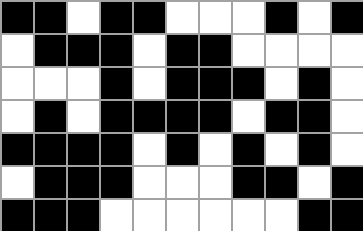[["black", "black", "white", "black", "black", "white", "white", "white", "black", "white", "black"], ["white", "black", "black", "black", "white", "black", "black", "white", "white", "white", "white"], ["white", "white", "white", "black", "white", "black", "black", "black", "white", "black", "white"], ["white", "black", "white", "black", "black", "black", "black", "white", "black", "black", "white"], ["black", "black", "black", "black", "white", "black", "white", "black", "white", "black", "white"], ["white", "black", "black", "black", "white", "white", "white", "black", "black", "white", "black"], ["black", "black", "black", "white", "white", "white", "white", "white", "white", "black", "black"]]